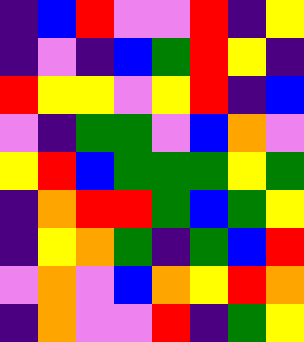[["indigo", "blue", "red", "violet", "violet", "red", "indigo", "yellow"], ["indigo", "violet", "indigo", "blue", "green", "red", "yellow", "indigo"], ["red", "yellow", "yellow", "violet", "yellow", "red", "indigo", "blue"], ["violet", "indigo", "green", "green", "violet", "blue", "orange", "violet"], ["yellow", "red", "blue", "green", "green", "green", "yellow", "green"], ["indigo", "orange", "red", "red", "green", "blue", "green", "yellow"], ["indigo", "yellow", "orange", "green", "indigo", "green", "blue", "red"], ["violet", "orange", "violet", "blue", "orange", "yellow", "red", "orange"], ["indigo", "orange", "violet", "violet", "red", "indigo", "green", "yellow"]]